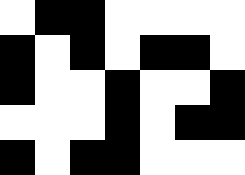[["white", "black", "black", "white", "white", "white", "white"], ["black", "white", "black", "white", "black", "black", "white"], ["black", "white", "white", "black", "white", "white", "black"], ["white", "white", "white", "black", "white", "black", "black"], ["black", "white", "black", "black", "white", "white", "white"]]